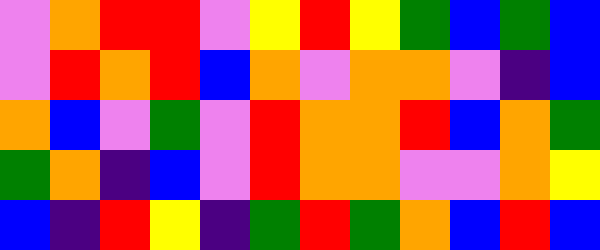[["violet", "orange", "red", "red", "violet", "yellow", "red", "yellow", "green", "blue", "green", "blue"], ["violet", "red", "orange", "red", "blue", "orange", "violet", "orange", "orange", "violet", "indigo", "blue"], ["orange", "blue", "violet", "green", "violet", "red", "orange", "orange", "red", "blue", "orange", "green"], ["green", "orange", "indigo", "blue", "violet", "red", "orange", "orange", "violet", "violet", "orange", "yellow"], ["blue", "indigo", "red", "yellow", "indigo", "green", "red", "green", "orange", "blue", "red", "blue"]]